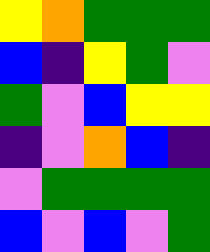[["yellow", "orange", "green", "green", "green"], ["blue", "indigo", "yellow", "green", "violet"], ["green", "violet", "blue", "yellow", "yellow"], ["indigo", "violet", "orange", "blue", "indigo"], ["violet", "green", "green", "green", "green"], ["blue", "violet", "blue", "violet", "green"]]